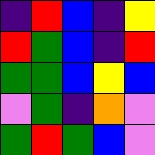[["indigo", "red", "blue", "indigo", "yellow"], ["red", "green", "blue", "indigo", "red"], ["green", "green", "blue", "yellow", "blue"], ["violet", "green", "indigo", "orange", "violet"], ["green", "red", "green", "blue", "violet"]]